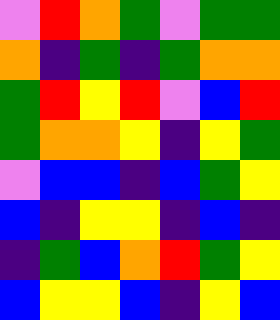[["violet", "red", "orange", "green", "violet", "green", "green"], ["orange", "indigo", "green", "indigo", "green", "orange", "orange"], ["green", "red", "yellow", "red", "violet", "blue", "red"], ["green", "orange", "orange", "yellow", "indigo", "yellow", "green"], ["violet", "blue", "blue", "indigo", "blue", "green", "yellow"], ["blue", "indigo", "yellow", "yellow", "indigo", "blue", "indigo"], ["indigo", "green", "blue", "orange", "red", "green", "yellow"], ["blue", "yellow", "yellow", "blue", "indigo", "yellow", "blue"]]